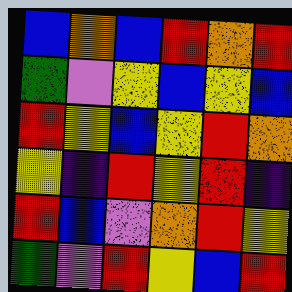[["blue", "orange", "blue", "red", "orange", "red"], ["green", "violet", "yellow", "blue", "yellow", "blue"], ["red", "yellow", "blue", "yellow", "red", "orange"], ["yellow", "indigo", "red", "yellow", "red", "indigo"], ["red", "blue", "violet", "orange", "red", "yellow"], ["green", "violet", "red", "yellow", "blue", "red"]]